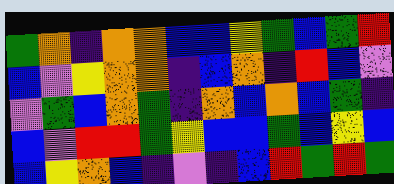[["green", "orange", "indigo", "orange", "orange", "blue", "blue", "yellow", "green", "blue", "green", "red"], ["blue", "violet", "yellow", "orange", "orange", "indigo", "blue", "orange", "indigo", "red", "blue", "violet"], ["violet", "green", "blue", "orange", "green", "indigo", "orange", "blue", "orange", "blue", "green", "indigo"], ["blue", "violet", "red", "red", "green", "yellow", "blue", "blue", "green", "blue", "yellow", "blue"], ["blue", "yellow", "orange", "blue", "indigo", "violet", "indigo", "blue", "red", "green", "red", "green"]]